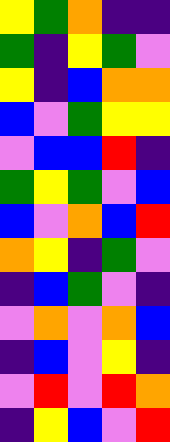[["yellow", "green", "orange", "indigo", "indigo"], ["green", "indigo", "yellow", "green", "violet"], ["yellow", "indigo", "blue", "orange", "orange"], ["blue", "violet", "green", "yellow", "yellow"], ["violet", "blue", "blue", "red", "indigo"], ["green", "yellow", "green", "violet", "blue"], ["blue", "violet", "orange", "blue", "red"], ["orange", "yellow", "indigo", "green", "violet"], ["indigo", "blue", "green", "violet", "indigo"], ["violet", "orange", "violet", "orange", "blue"], ["indigo", "blue", "violet", "yellow", "indigo"], ["violet", "red", "violet", "red", "orange"], ["indigo", "yellow", "blue", "violet", "red"]]